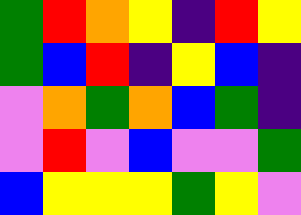[["green", "red", "orange", "yellow", "indigo", "red", "yellow"], ["green", "blue", "red", "indigo", "yellow", "blue", "indigo"], ["violet", "orange", "green", "orange", "blue", "green", "indigo"], ["violet", "red", "violet", "blue", "violet", "violet", "green"], ["blue", "yellow", "yellow", "yellow", "green", "yellow", "violet"]]